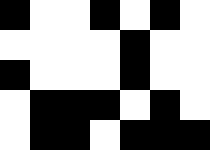[["black", "white", "white", "black", "white", "black", "white"], ["white", "white", "white", "white", "black", "white", "white"], ["black", "white", "white", "white", "black", "white", "white"], ["white", "black", "black", "black", "white", "black", "white"], ["white", "black", "black", "white", "black", "black", "black"]]